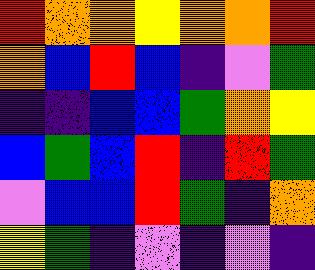[["red", "orange", "orange", "yellow", "orange", "orange", "red"], ["orange", "blue", "red", "blue", "indigo", "violet", "green"], ["indigo", "indigo", "blue", "blue", "green", "orange", "yellow"], ["blue", "green", "blue", "red", "indigo", "red", "green"], ["violet", "blue", "blue", "red", "green", "indigo", "orange"], ["yellow", "green", "indigo", "violet", "indigo", "violet", "indigo"]]